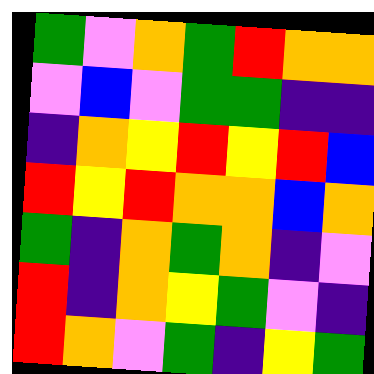[["green", "violet", "orange", "green", "red", "orange", "orange"], ["violet", "blue", "violet", "green", "green", "indigo", "indigo"], ["indigo", "orange", "yellow", "red", "yellow", "red", "blue"], ["red", "yellow", "red", "orange", "orange", "blue", "orange"], ["green", "indigo", "orange", "green", "orange", "indigo", "violet"], ["red", "indigo", "orange", "yellow", "green", "violet", "indigo"], ["red", "orange", "violet", "green", "indigo", "yellow", "green"]]